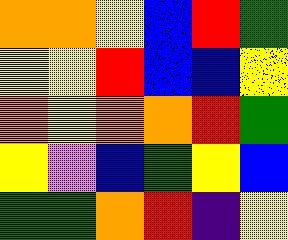[["orange", "orange", "yellow", "blue", "red", "green"], ["yellow", "yellow", "red", "blue", "blue", "yellow"], ["orange", "yellow", "orange", "orange", "red", "green"], ["yellow", "violet", "blue", "green", "yellow", "blue"], ["green", "green", "orange", "red", "indigo", "yellow"]]